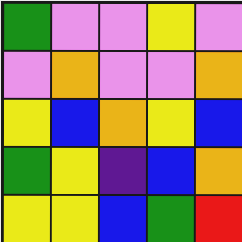[["green", "violet", "violet", "yellow", "violet"], ["violet", "orange", "violet", "violet", "orange"], ["yellow", "blue", "orange", "yellow", "blue"], ["green", "yellow", "indigo", "blue", "orange"], ["yellow", "yellow", "blue", "green", "red"]]